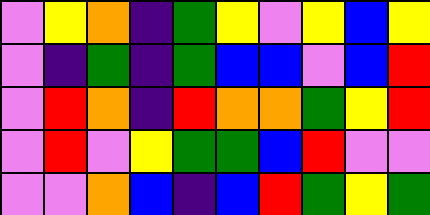[["violet", "yellow", "orange", "indigo", "green", "yellow", "violet", "yellow", "blue", "yellow"], ["violet", "indigo", "green", "indigo", "green", "blue", "blue", "violet", "blue", "red"], ["violet", "red", "orange", "indigo", "red", "orange", "orange", "green", "yellow", "red"], ["violet", "red", "violet", "yellow", "green", "green", "blue", "red", "violet", "violet"], ["violet", "violet", "orange", "blue", "indigo", "blue", "red", "green", "yellow", "green"]]